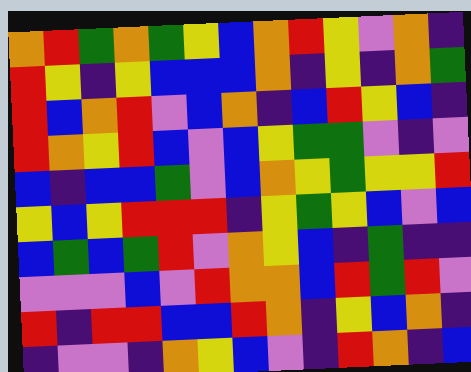[["orange", "red", "green", "orange", "green", "yellow", "blue", "orange", "red", "yellow", "violet", "orange", "indigo"], ["red", "yellow", "indigo", "yellow", "blue", "blue", "blue", "orange", "indigo", "yellow", "indigo", "orange", "green"], ["red", "blue", "orange", "red", "violet", "blue", "orange", "indigo", "blue", "red", "yellow", "blue", "indigo"], ["red", "orange", "yellow", "red", "blue", "violet", "blue", "yellow", "green", "green", "violet", "indigo", "violet"], ["blue", "indigo", "blue", "blue", "green", "violet", "blue", "orange", "yellow", "green", "yellow", "yellow", "red"], ["yellow", "blue", "yellow", "red", "red", "red", "indigo", "yellow", "green", "yellow", "blue", "violet", "blue"], ["blue", "green", "blue", "green", "red", "violet", "orange", "yellow", "blue", "indigo", "green", "indigo", "indigo"], ["violet", "violet", "violet", "blue", "violet", "red", "orange", "orange", "blue", "red", "green", "red", "violet"], ["red", "indigo", "red", "red", "blue", "blue", "red", "orange", "indigo", "yellow", "blue", "orange", "indigo"], ["indigo", "violet", "violet", "indigo", "orange", "yellow", "blue", "violet", "indigo", "red", "orange", "indigo", "blue"]]